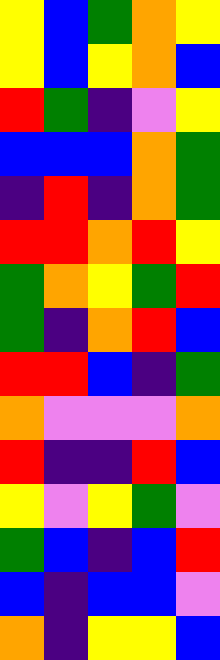[["yellow", "blue", "green", "orange", "yellow"], ["yellow", "blue", "yellow", "orange", "blue"], ["red", "green", "indigo", "violet", "yellow"], ["blue", "blue", "blue", "orange", "green"], ["indigo", "red", "indigo", "orange", "green"], ["red", "red", "orange", "red", "yellow"], ["green", "orange", "yellow", "green", "red"], ["green", "indigo", "orange", "red", "blue"], ["red", "red", "blue", "indigo", "green"], ["orange", "violet", "violet", "violet", "orange"], ["red", "indigo", "indigo", "red", "blue"], ["yellow", "violet", "yellow", "green", "violet"], ["green", "blue", "indigo", "blue", "red"], ["blue", "indigo", "blue", "blue", "violet"], ["orange", "indigo", "yellow", "yellow", "blue"]]